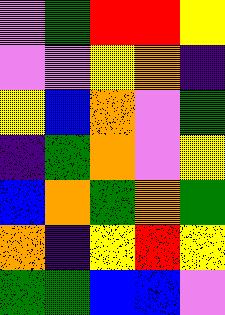[["violet", "green", "red", "red", "yellow"], ["violet", "violet", "yellow", "orange", "indigo"], ["yellow", "blue", "orange", "violet", "green"], ["indigo", "green", "orange", "violet", "yellow"], ["blue", "orange", "green", "orange", "green"], ["orange", "indigo", "yellow", "red", "yellow"], ["green", "green", "blue", "blue", "violet"]]